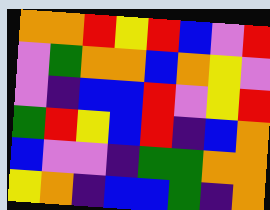[["orange", "orange", "red", "yellow", "red", "blue", "violet", "red"], ["violet", "green", "orange", "orange", "blue", "orange", "yellow", "violet"], ["violet", "indigo", "blue", "blue", "red", "violet", "yellow", "red"], ["green", "red", "yellow", "blue", "red", "indigo", "blue", "orange"], ["blue", "violet", "violet", "indigo", "green", "green", "orange", "orange"], ["yellow", "orange", "indigo", "blue", "blue", "green", "indigo", "orange"]]